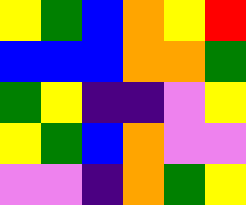[["yellow", "green", "blue", "orange", "yellow", "red"], ["blue", "blue", "blue", "orange", "orange", "green"], ["green", "yellow", "indigo", "indigo", "violet", "yellow"], ["yellow", "green", "blue", "orange", "violet", "violet"], ["violet", "violet", "indigo", "orange", "green", "yellow"]]